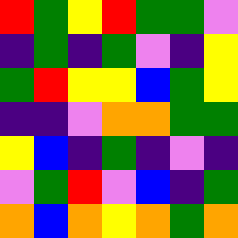[["red", "green", "yellow", "red", "green", "green", "violet"], ["indigo", "green", "indigo", "green", "violet", "indigo", "yellow"], ["green", "red", "yellow", "yellow", "blue", "green", "yellow"], ["indigo", "indigo", "violet", "orange", "orange", "green", "green"], ["yellow", "blue", "indigo", "green", "indigo", "violet", "indigo"], ["violet", "green", "red", "violet", "blue", "indigo", "green"], ["orange", "blue", "orange", "yellow", "orange", "green", "orange"]]